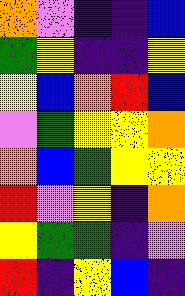[["orange", "violet", "indigo", "indigo", "blue"], ["green", "yellow", "indigo", "indigo", "yellow"], ["yellow", "blue", "orange", "red", "blue"], ["violet", "green", "yellow", "yellow", "orange"], ["orange", "blue", "green", "yellow", "yellow"], ["red", "violet", "yellow", "indigo", "orange"], ["yellow", "green", "green", "indigo", "violet"], ["red", "indigo", "yellow", "blue", "indigo"]]